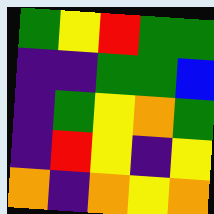[["green", "yellow", "red", "green", "green"], ["indigo", "indigo", "green", "green", "blue"], ["indigo", "green", "yellow", "orange", "green"], ["indigo", "red", "yellow", "indigo", "yellow"], ["orange", "indigo", "orange", "yellow", "orange"]]